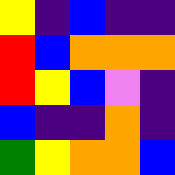[["yellow", "indigo", "blue", "indigo", "indigo"], ["red", "blue", "orange", "orange", "orange"], ["red", "yellow", "blue", "violet", "indigo"], ["blue", "indigo", "indigo", "orange", "indigo"], ["green", "yellow", "orange", "orange", "blue"]]